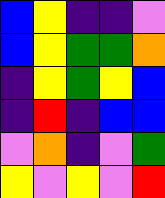[["blue", "yellow", "indigo", "indigo", "violet"], ["blue", "yellow", "green", "green", "orange"], ["indigo", "yellow", "green", "yellow", "blue"], ["indigo", "red", "indigo", "blue", "blue"], ["violet", "orange", "indigo", "violet", "green"], ["yellow", "violet", "yellow", "violet", "red"]]